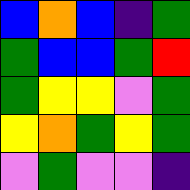[["blue", "orange", "blue", "indigo", "green"], ["green", "blue", "blue", "green", "red"], ["green", "yellow", "yellow", "violet", "green"], ["yellow", "orange", "green", "yellow", "green"], ["violet", "green", "violet", "violet", "indigo"]]